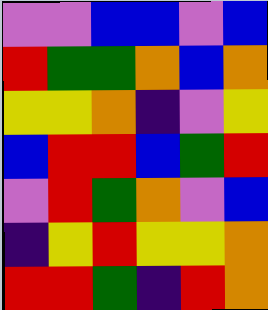[["violet", "violet", "blue", "blue", "violet", "blue"], ["red", "green", "green", "orange", "blue", "orange"], ["yellow", "yellow", "orange", "indigo", "violet", "yellow"], ["blue", "red", "red", "blue", "green", "red"], ["violet", "red", "green", "orange", "violet", "blue"], ["indigo", "yellow", "red", "yellow", "yellow", "orange"], ["red", "red", "green", "indigo", "red", "orange"]]